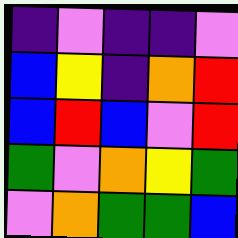[["indigo", "violet", "indigo", "indigo", "violet"], ["blue", "yellow", "indigo", "orange", "red"], ["blue", "red", "blue", "violet", "red"], ["green", "violet", "orange", "yellow", "green"], ["violet", "orange", "green", "green", "blue"]]